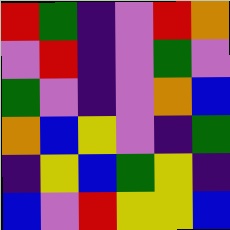[["red", "green", "indigo", "violet", "red", "orange"], ["violet", "red", "indigo", "violet", "green", "violet"], ["green", "violet", "indigo", "violet", "orange", "blue"], ["orange", "blue", "yellow", "violet", "indigo", "green"], ["indigo", "yellow", "blue", "green", "yellow", "indigo"], ["blue", "violet", "red", "yellow", "yellow", "blue"]]